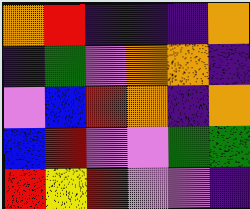[["orange", "red", "indigo", "indigo", "indigo", "orange"], ["indigo", "green", "violet", "orange", "orange", "indigo"], ["violet", "blue", "red", "orange", "indigo", "orange"], ["blue", "red", "violet", "violet", "green", "green"], ["red", "yellow", "red", "violet", "violet", "indigo"]]